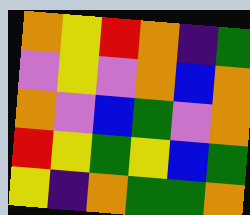[["orange", "yellow", "red", "orange", "indigo", "green"], ["violet", "yellow", "violet", "orange", "blue", "orange"], ["orange", "violet", "blue", "green", "violet", "orange"], ["red", "yellow", "green", "yellow", "blue", "green"], ["yellow", "indigo", "orange", "green", "green", "orange"]]